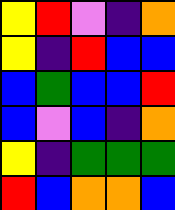[["yellow", "red", "violet", "indigo", "orange"], ["yellow", "indigo", "red", "blue", "blue"], ["blue", "green", "blue", "blue", "red"], ["blue", "violet", "blue", "indigo", "orange"], ["yellow", "indigo", "green", "green", "green"], ["red", "blue", "orange", "orange", "blue"]]